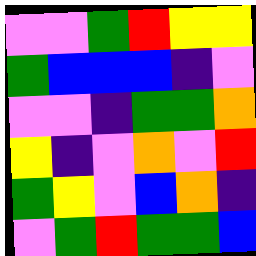[["violet", "violet", "green", "red", "yellow", "yellow"], ["green", "blue", "blue", "blue", "indigo", "violet"], ["violet", "violet", "indigo", "green", "green", "orange"], ["yellow", "indigo", "violet", "orange", "violet", "red"], ["green", "yellow", "violet", "blue", "orange", "indigo"], ["violet", "green", "red", "green", "green", "blue"]]